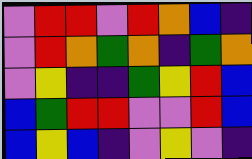[["violet", "red", "red", "violet", "red", "orange", "blue", "indigo"], ["violet", "red", "orange", "green", "orange", "indigo", "green", "orange"], ["violet", "yellow", "indigo", "indigo", "green", "yellow", "red", "blue"], ["blue", "green", "red", "red", "violet", "violet", "red", "blue"], ["blue", "yellow", "blue", "indigo", "violet", "yellow", "violet", "indigo"]]